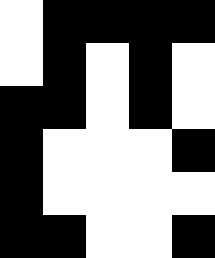[["white", "black", "black", "black", "black"], ["white", "black", "white", "black", "white"], ["black", "black", "white", "black", "white"], ["black", "white", "white", "white", "black"], ["black", "white", "white", "white", "white"], ["black", "black", "white", "white", "black"]]